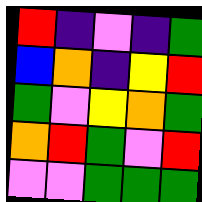[["red", "indigo", "violet", "indigo", "green"], ["blue", "orange", "indigo", "yellow", "red"], ["green", "violet", "yellow", "orange", "green"], ["orange", "red", "green", "violet", "red"], ["violet", "violet", "green", "green", "green"]]